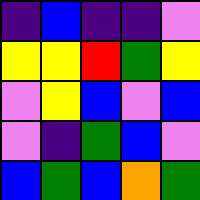[["indigo", "blue", "indigo", "indigo", "violet"], ["yellow", "yellow", "red", "green", "yellow"], ["violet", "yellow", "blue", "violet", "blue"], ["violet", "indigo", "green", "blue", "violet"], ["blue", "green", "blue", "orange", "green"]]